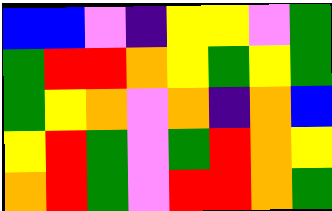[["blue", "blue", "violet", "indigo", "yellow", "yellow", "violet", "green"], ["green", "red", "red", "orange", "yellow", "green", "yellow", "green"], ["green", "yellow", "orange", "violet", "orange", "indigo", "orange", "blue"], ["yellow", "red", "green", "violet", "green", "red", "orange", "yellow"], ["orange", "red", "green", "violet", "red", "red", "orange", "green"]]